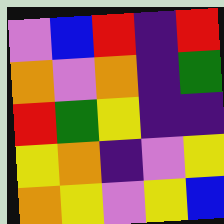[["violet", "blue", "red", "indigo", "red"], ["orange", "violet", "orange", "indigo", "green"], ["red", "green", "yellow", "indigo", "indigo"], ["yellow", "orange", "indigo", "violet", "yellow"], ["orange", "yellow", "violet", "yellow", "blue"]]